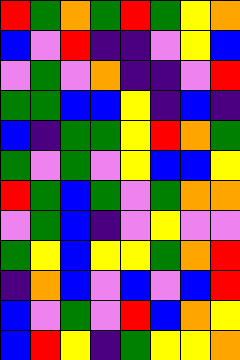[["red", "green", "orange", "green", "red", "green", "yellow", "orange"], ["blue", "violet", "red", "indigo", "indigo", "violet", "yellow", "blue"], ["violet", "green", "violet", "orange", "indigo", "indigo", "violet", "red"], ["green", "green", "blue", "blue", "yellow", "indigo", "blue", "indigo"], ["blue", "indigo", "green", "green", "yellow", "red", "orange", "green"], ["green", "violet", "green", "violet", "yellow", "blue", "blue", "yellow"], ["red", "green", "blue", "green", "violet", "green", "orange", "orange"], ["violet", "green", "blue", "indigo", "violet", "yellow", "violet", "violet"], ["green", "yellow", "blue", "yellow", "yellow", "green", "orange", "red"], ["indigo", "orange", "blue", "violet", "blue", "violet", "blue", "red"], ["blue", "violet", "green", "violet", "red", "blue", "orange", "yellow"], ["blue", "red", "yellow", "indigo", "green", "yellow", "yellow", "orange"]]